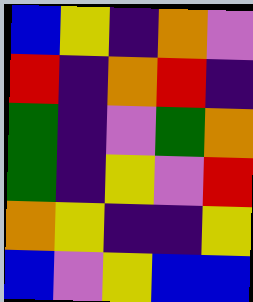[["blue", "yellow", "indigo", "orange", "violet"], ["red", "indigo", "orange", "red", "indigo"], ["green", "indigo", "violet", "green", "orange"], ["green", "indigo", "yellow", "violet", "red"], ["orange", "yellow", "indigo", "indigo", "yellow"], ["blue", "violet", "yellow", "blue", "blue"]]